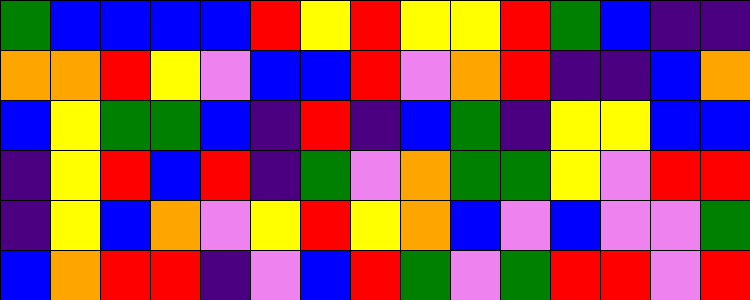[["green", "blue", "blue", "blue", "blue", "red", "yellow", "red", "yellow", "yellow", "red", "green", "blue", "indigo", "indigo"], ["orange", "orange", "red", "yellow", "violet", "blue", "blue", "red", "violet", "orange", "red", "indigo", "indigo", "blue", "orange"], ["blue", "yellow", "green", "green", "blue", "indigo", "red", "indigo", "blue", "green", "indigo", "yellow", "yellow", "blue", "blue"], ["indigo", "yellow", "red", "blue", "red", "indigo", "green", "violet", "orange", "green", "green", "yellow", "violet", "red", "red"], ["indigo", "yellow", "blue", "orange", "violet", "yellow", "red", "yellow", "orange", "blue", "violet", "blue", "violet", "violet", "green"], ["blue", "orange", "red", "red", "indigo", "violet", "blue", "red", "green", "violet", "green", "red", "red", "violet", "red"]]